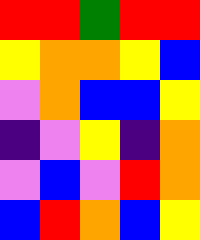[["red", "red", "green", "red", "red"], ["yellow", "orange", "orange", "yellow", "blue"], ["violet", "orange", "blue", "blue", "yellow"], ["indigo", "violet", "yellow", "indigo", "orange"], ["violet", "blue", "violet", "red", "orange"], ["blue", "red", "orange", "blue", "yellow"]]